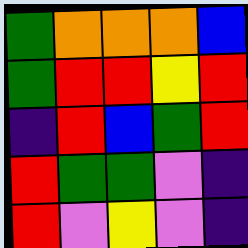[["green", "orange", "orange", "orange", "blue"], ["green", "red", "red", "yellow", "red"], ["indigo", "red", "blue", "green", "red"], ["red", "green", "green", "violet", "indigo"], ["red", "violet", "yellow", "violet", "indigo"]]